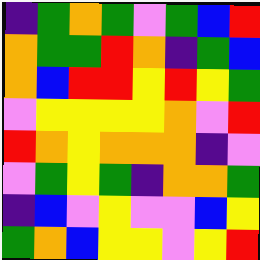[["indigo", "green", "orange", "green", "violet", "green", "blue", "red"], ["orange", "green", "green", "red", "orange", "indigo", "green", "blue"], ["orange", "blue", "red", "red", "yellow", "red", "yellow", "green"], ["violet", "yellow", "yellow", "yellow", "yellow", "orange", "violet", "red"], ["red", "orange", "yellow", "orange", "orange", "orange", "indigo", "violet"], ["violet", "green", "yellow", "green", "indigo", "orange", "orange", "green"], ["indigo", "blue", "violet", "yellow", "violet", "violet", "blue", "yellow"], ["green", "orange", "blue", "yellow", "yellow", "violet", "yellow", "red"]]